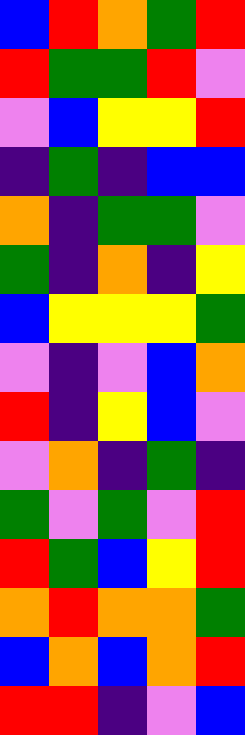[["blue", "red", "orange", "green", "red"], ["red", "green", "green", "red", "violet"], ["violet", "blue", "yellow", "yellow", "red"], ["indigo", "green", "indigo", "blue", "blue"], ["orange", "indigo", "green", "green", "violet"], ["green", "indigo", "orange", "indigo", "yellow"], ["blue", "yellow", "yellow", "yellow", "green"], ["violet", "indigo", "violet", "blue", "orange"], ["red", "indigo", "yellow", "blue", "violet"], ["violet", "orange", "indigo", "green", "indigo"], ["green", "violet", "green", "violet", "red"], ["red", "green", "blue", "yellow", "red"], ["orange", "red", "orange", "orange", "green"], ["blue", "orange", "blue", "orange", "red"], ["red", "red", "indigo", "violet", "blue"]]